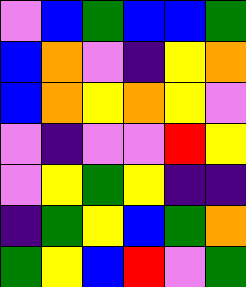[["violet", "blue", "green", "blue", "blue", "green"], ["blue", "orange", "violet", "indigo", "yellow", "orange"], ["blue", "orange", "yellow", "orange", "yellow", "violet"], ["violet", "indigo", "violet", "violet", "red", "yellow"], ["violet", "yellow", "green", "yellow", "indigo", "indigo"], ["indigo", "green", "yellow", "blue", "green", "orange"], ["green", "yellow", "blue", "red", "violet", "green"]]